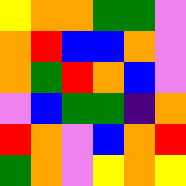[["yellow", "orange", "orange", "green", "green", "violet"], ["orange", "red", "blue", "blue", "orange", "violet"], ["orange", "green", "red", "orange", "blue", "violet"], ["violet", "blue", "green", "green", "indigo", "orange"], ["red", "orange", "violet", "blue", "orange", "red"], ["green", "orange", "violet", "yellow", "orange", "yellow"]]